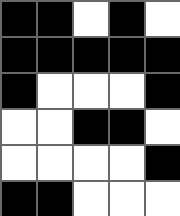[["black", "black", "white", "black", "white"], ["black", "black", "black", "black", "black"], ["black", "white", "white", "white", "black"], ["white", "white", "black", "black", "white"], ["white", "white", "white", "white", "black"], ["black", "black", "white", "white", "white"]]